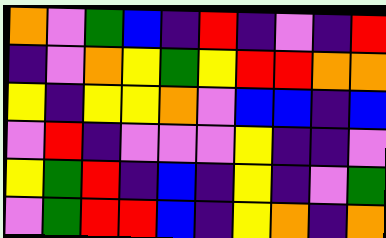[["orange", "violet", "green", "blue", "indigo", "red", "indigo", "violet", "indigo", "red"], ["indigo", "violet", "orange", "yellow", "green", "yellow", "red", "red", "orange", "orange"], ["yellow", "indigo", "yellow", "yellow", "orange", "violet", "blue", "blue", "indigo", "blue"], ["violet", "red", "indigo", "violet", "violet", "violet", "yellow", "indigo", "indigo", "violet"], ["yellow", "green", "red", "indigo", "blue", "indigo", "yellow", "indigo", "violet", "green"], ["violet", "green", "red", "red", "blue", "indigo", "yellow", "orange", "indigo", "orange"]]